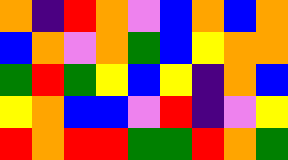[["orange", "indigo", "red", "orange", "violet", "blue", "orange", "blue", "orange"], ["blue", "orange", "violet", "orange", "green", "blue", "yellow", "orange", "orange"], ["green", "red", "green", "yellow", "blue", "yellow", "indigo", "orange", "blue"], ["yellow", "orange", "blue", "blue", "violet", "red", "indigo", "violet", "yellow"], ["red", "orange", "red", "red", "green", "green", "red", "orange", "green"]]